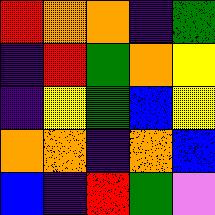[["red", "orange", "orange", "indigo", "green"], ["indigo", "red", "green", "orange", "yellow"], ["indigo", "yellow", "green", "blue", "yellow"], ["orange", "orange", "indigo", "orange", "blue"], ["blue", "indigo", "red", "green", "violet"]]